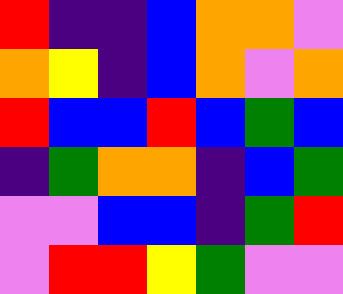[["red", "indigo", "indigo", "blue", "orange", "orange", "violet"], ["orange", "yellow", "indigo", "blue", "orange", "violet", "orange"], ["red", "blue", "blue", "red", "blue", "green", "blue"], ["indigo", "green", "orange", "orange", "indigo", "blue", "green"], ["violet", "violet", "blue", "blue", "indigo", "green", "red"], ["violet", "red", "red", "yellow", "green", "violet", "violet"]]